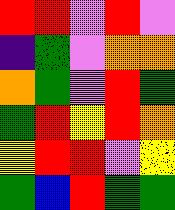[["red", "red", "violet", "red", "violet"], ["indigo", "green", "violet", "orange", "orange"], ["orange", "green", "violet", "red", "green"], ["green", "red", "yellow", "red", "orange"], ["yellow", "red", "red", "violet", "yellow"], ["green", "blue", "red", "green", "green"]]